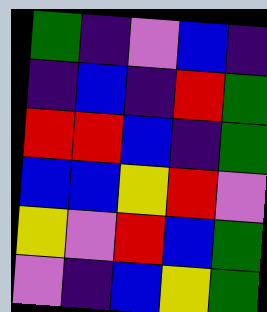[["green", "indigo", "violet", "blue", "indigo"], ["indigo", "blue", "indigo", "red", "green"], ["red", "red", "blue", "indigo", "green"], ["blue", "blue", "yellow", "red", "violet"], ["yellow", "violet", "red", "blue", "green"], ["violet", "indigo", "blue", "yellow", "green"]]